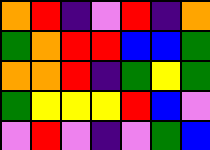[["orange", "red", "indigo", "violet", "red", "indigo", "orange"], ["green", "orange", "red", "red", "blue", "blue", "green"], ["orange", "orange", "red", "indigo", "green", "yellow", "green"], ["green", "yellow", "yellow", "yellow", "red", "blue", "violet"], ["violet", "red", "violet", "indigo", "violet", "green", "blue"]]